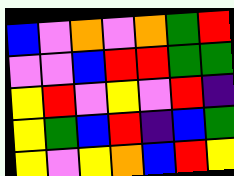[["blue", "violet", "orange", "violet", "orange", "green", "red"], ["violet", "violet", "blue", "red", "red", "green", "green"], ["yellow", "red", "violet", "yellow", "violet", "red", "indigo"], ["yellow", "green", "blue", "red", "indigo", "blue", "green"], ["yellow", "violet", "yellow", "orange", "blue", "red", "yellow"]]